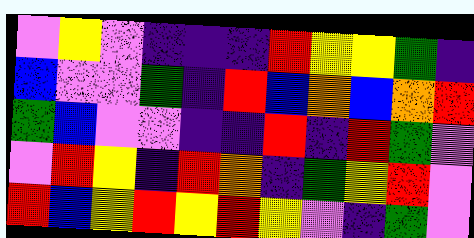[["violet", "yellow", "violet", "indigo", "indigo", "indigo", "red", "yellow", "yellow", "green", "indigo"], ["blue", "violet", "violet", "green", "indigo", "red", "blue", "orange", "blue", "orange", "red"], ["green", "blue", "violet", "violet", "indigo", "indigo", "red", "indigo", "red", "green", "violet"], ["violet", "red", "yellow", "indigo", "red", "orange", "indigo", "green", "yellow", "red", "violet"], ["red", "blue", "yellow", "red", "yellow", "red", "yellow", "violet", "indigo", "green", "violet"]]